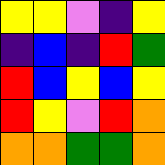[["yellow", "yellow", "violet", "indigo", "yellow"], ["indigo", "blue", "indigo", "red", "green"], ["red", "blue", "yellow", "blue", "yellow"], ["red", "yellow", "violet", "red", "orange"], ["orange", "orange", "green", "green", "orange"]]